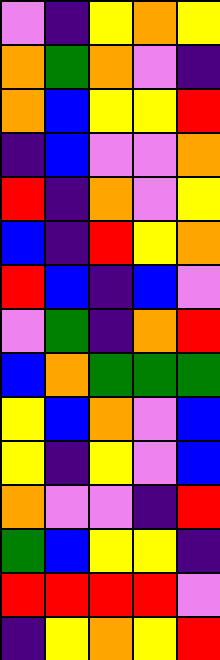[["violet", "indigo", "yellow", "orange", "yellow"], ["orange", "green", "orange", "violet", "indigo"], ["orange", "blue", "yellow", "yellow", "red"], ["indigo", "blue", "violet", "violet", "orange"], ["red", "indigo", "orange", "violet", "yellow"], ["blue", "indigo", "red", "yellow", "orange"], ["red", "blue", "indigo", "blue", "violet"], ["violet", "green", "indigo", "orange", "red"], ["blue", "orange", "green", "green", "green"], ["yellow", "blue", "orange", "violet", "blue"], ["yellow", "indigo", "yellow", "violet", "blue"], ["orange", "violet", "violet", "indigo", "red"], ["green", "blue", "yellow", "yellow", "indigo"], ["red", "red", "red", "red", "violet"], ["indigo", "yellow", "orange", "yellow", "red"]]